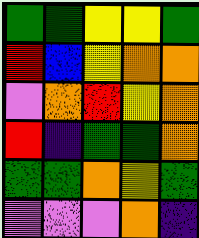[["green", "green", "yellow", "yellow", "green"], ["red", "blue", "yellow", "orange", "orange"], ["violet", "orange", "red", "yellow", "orange"], ["red", "indigo", "green", "green", "orange"], ["green", "green", "orange", "yellow", "green"], ["violet", "violet", "violet", "orange", "indigo"]]